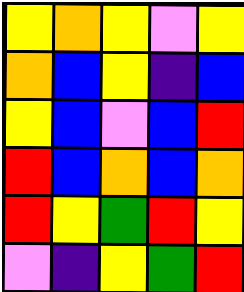[["yellow", "orange", "yellow", "violet", "yellow"], ["orange", "blue", "yellow", "indigo", "blue"], ["yellow", "blue", "violet", "blue", "red"], ["red", "blue", "orange", "blue", "orange"], ["red", "yellow", "green", "red", "yellow"], ["violet", "indigo", "yellow", "green", "red"]]